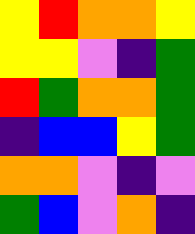[["yellow", "red", "orange", "orange", "yellow"], ["yellow", "yellow", "violet", "indigo", "green"], ["red", "green", "orange", "orange", "green"], ["indigo", "blue", "blue", "yellow", "green"], ["orange", "orange", "violet", "indigo", "violet"], ["green", "blue", "violet", "orange", "indigo"]]